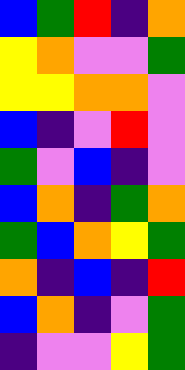[["blue", "green", "red", "indigo", "orange"], ["yellow", "orange", "violet", "violet", "green"], ["yellow", "yellow", "orange", "orange", "violet"], ["blue", "indigo", "violet", "red", "violet"], ["green", "violet", "blue", "indigo", "violet"], ["blue", "orange", "indigo", "green", "orange"], ["green", "blue", "orange", "yellow", "green"], ["orange", "indigo", "blue", "indigo", "red"], ["blue", "orange", "indigo", "violet", "green"], ["indigo", "violet", "violet", "yellow", "green"]]